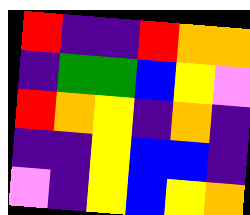[["red", "indigo", "indigo", "red", "orange", "orange"], ["indigo", "green", "green", "blue", "yellow", "violet"], ["red", "orange", "yellow", "indigo", "orange", "indigo"], ["indigo", "indigo", "yellow", "blue", "blue", "indigo"], ["violet", "indigo", "yellow", "blue", "yellow", "orange"]]